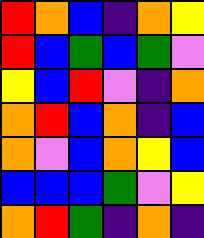[["red", "orange", "blue", "indigo", "orange", "yellow"], ["red", "blue", "green", "blue", "green", "violet"], ["yellow", "blue", "red", "violet", "indigo", "orange"], ["orange", "red", "blue", "orange", "indigo", "blue"], ["orange", "violet", "blue", "orange", "yellow", "blue"], ["blue", "blue", "blue", "green", "violet", "yellow"], ["orange", "red", "green", "indigo", "orange", "indigo"]]